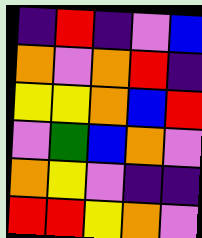[["indigo", "red", "indigo", "violet", "blue"], ["orange", "violet", "orange", "red", "indigo"], ["yellow", "yellow", "orange", "blue", "red"], ["violet", "green", "blue", "orange", "violet"], ["orange", "yellow", "violet", "indigo", "indigo"], ["red", "red", "yellow", "orange", "violet"]]